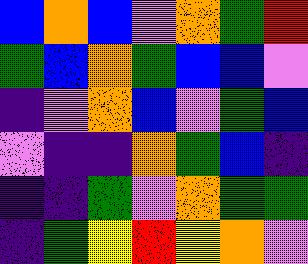[["blue", "orange", "blue", "violet", "orange", "green", "red"], ["green", "blue", "orange", "green", "blue", "blue", "violet"], ["indigo", "violet", "orange", "blue", "violet", "green", "blue"], ["violet", "indigo", "indigo", "orange", "green", "blue", "indigo"], ["indigo", "indigo", "green", "violet", "orange", "green", "green"], ["indigo", "green", "yellow", "red", "yellow", "orange", "violet"]]